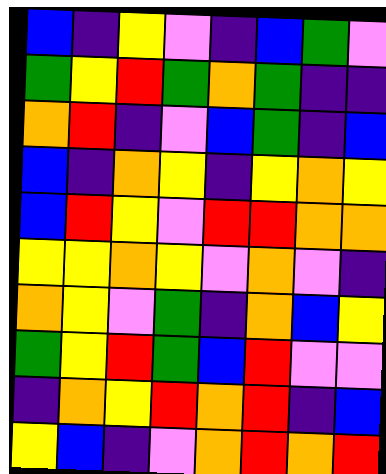[["blue", "indigo", "yellow", "violet", "indigo", "blue", "green", "violet"], ["green", "yellow", "red", "green", "orange", "green", "indigo", "indigo"], ["orange", "red", "indigo", "violet", "blue", "green", "indigo", "blue"], ["blue", "indigo", "orange", "yellow", "indigo", "yellow", "orange", "yellow"], ["blue", "red", "yellow", "violet", "red", "red", "orange", "orange"], ["yellow", "yellow", "orange", "yellow", "violet", "orange", "violet", "indigo"], ["orange", "yellow", "violet", "green", "indigo", "orange", "blue", "yellow"], ["green", "yellow", "red", "green", "blue", "red", "violet", "violet"], ["indigo", "orange", "yellow", "red", "orange", "red", "indigo", "blue"], ["yellow", "blue", "indigo", "violet", "orange", "red", "orange", "red"]]